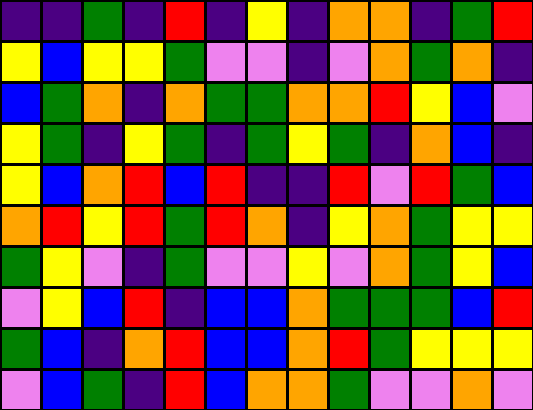[["indigo", "indigo", "green", "indigo", "red", "indigo", "yellow", "indigo", "orange", "orange", "indigo", "green", "red"], ["yellow", "blue", "yellow", "yellow", "green", "violet", "violet", "indigo", "violet", "orange", "green", "orange", "indigo"], ["blue", "green", "orange", "indigo", "orange", "green", "green", "orange", "orange", "red", "yellow", "blue", "violet"], ["yellow", "green", "indigo", "yellow", "green", "indigo", "green", "yellow", "green", "indigo", "orange", "blue", "indigo"], ["yellow", "blue", "orange", "red", "blue", "red", "indigo", "indigo", "red", "violet", "red", "green", "blue"], ["orange", "red", "yellow", "red", "green", "red", "orange", "indigo", "yellow", "orange", "green", "yellow", "yellow"], ["green", "yellow", "violet", "indigo", "green", "violet", "violet", "yellow", "violet", "orange", "green", "yellow", "blue"], ["violet", "yellow", "blue", "red", "indigo", "blue", "blue", "orange", "green", "green", "green", "blue", "red"], ["green", "blue", "indigo", "orange", "red", "blue", "blue", "orange", "red", "green", "yellow", "yellow", "yellow"], ["violet", "blue", "green", "indigo", "red", "blue", "orange", "orange", "green", "violet", "violet", "orange", "violet"]]